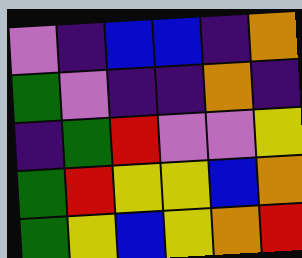[["violet", "indigo", "blue", "blue", "indigo", "orange"], ["green", "violet", "indigo", "indigo", "orange", "indigo"], ["indigo", "green", "red", "violet", "violet", "yellow"], ["green", "red", "yellow", "yellow", "blue", "orange"], ["green", "yellow", "blue", "yellow", "orange", "red"]]